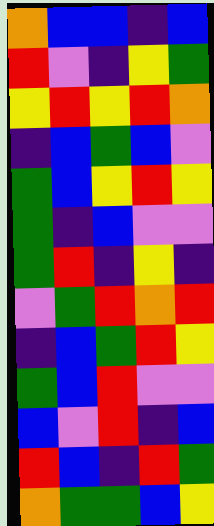[["orange", "blue", "blue", "indigo", "blue"], ["red", "violet", "indigo", "yellow", "green"], ["yellow", "red", "yellow", "red", "orange"], ["indigo", "blue", "green", "blue", "violet"], ["green", "blue", "yellow", "red", "yellow"], ["green", "indigo", "blue", "violet", "violet"], ["green", "red", "indigo", "yellow", "indigo"], ["violet", "green", "red", "orange", "red"], ["indigo", "blue", "green", "red", "yellow"], ["green", "blue", "red", "violet", "violet"], ["blue", "violet", "red", "indigo", "blue"], ["red", "blue", "indigo", "red", "green"], ["orange", "green", "green", "blue", "yellow"]]